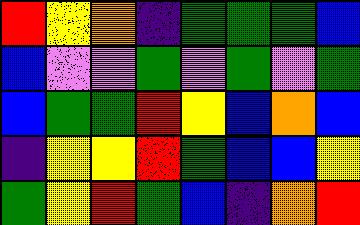[["red", "yellow", "orange", "indigo", "green", "green", "green", "blue"], ["blue", "violet", "violet", "green", "violet", "green", "violet", "green"], ["blue", "green", "green", "red", "yellow", "blue", "orange", "blue"], ["indigo", "yellow", "yellow", "red", "green", "blue", "blue", "yellow"], ["green", "yellow", "red", "green", "blue", "indigo", "orange", "red"]]